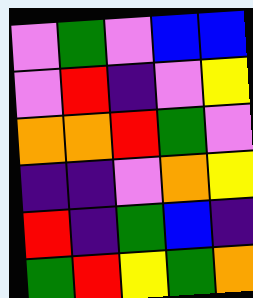[["violet", "green", "violet", "blue", "blue"], ["violet", "red", "indigo", "violet", "yellow"], ["orange", "orange", "red", "green", "violet"], ["indigo", "indigo", "violet", "orange", "yellow"], ["red", "indigo", "green", "blue", "indigo"], ["green", "red", "yellow", "green", "orange"]]